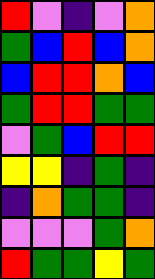[["red", "violet", "indigo", "violet", "orange"], ["green", "blue", "red", "blue", "orange"], ["blue", "red", "red", "orange", "blue"], ["green", "red", "red", "green", "green"], ["violet", "green", "blue", "red", "red"], ["yellow", "yellow", "indigo", "green", "indigo"], ["indigo", "orange", "green", "green", "indigo"], ["violet", "violet", "violet", "green", "orange"], ["red", "green", "green", "yellow", "green"]]